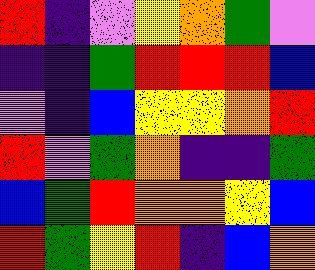[["red", "indigo", "violet", "yellow", "orange", "green", "violet"], ["indigo", "indigo", "green", "red", "red", "red", "blue"], ["violet", "indigo", "blue", "yellow", "yellow", "orange", "red"], ["red", "violet", "green", "orange", "indigo", "indigo", "green"], ["blue", "green", "red", "orange", "orange", "yellow", "blue"], ["red", "green", "yellow", "red", "indigo", "blue", "orange"]]